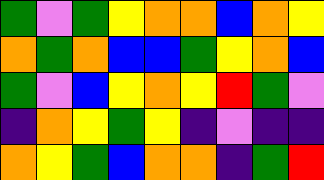[["green", "violet", "green", "yellow", "orange", "orange", "blue", "orange", "yellow"], ["orange", "green", "orange", "blue", "blue", "green", "yellow", "orange", "blue"], ["green", "violet", "blue", "yellow", "orange", "yellow", "red", "green", "violet"], ["indigo", "orange", "yellow", "green", "yellow", "indigo", "violet", "indigo", "indigo"], ["orange", "yellow", "green", "blue", "orange", "orange", "indigo", "green", "red"]]